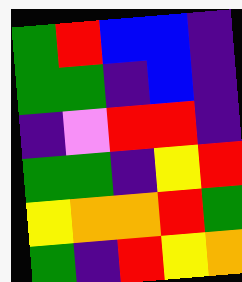[["green", "red", "blue", "blue", "indigo"], ["green", "green", "indigo", "blue", "indigo"], ["indigo", "violet", "red", "red", "indigo"], ["green", "green", "indigo", "yellow", "red"], ["yellow", "orange", "orange", "red", "green"], ["green", "indigo", "red", "yellow", "orange"]]